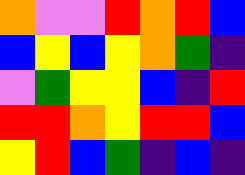[["orange", "violet", "violet", "red", "orange", "red", "blue"], ["blue", "yellow", "blue", "yellow", "orange", "green", "indigo"], ["violet", "green", "yellow", "yellow", "blue", "indigo", "red"], ["red", "red", "orange", "yellow", "red", "red", "blue"], ["yellow", "red", "blue", "green", "indigo", "blue", "indigo"]]